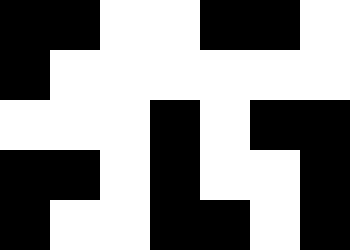[["black", "black", "white", "white", "black", "black", "white"], ["black", "white", "white", "white", "white", "white", "white"], ["white", "white", "white", "black", "white", "black", "black"], ["black", "black", "white", "black", "white", "white", "black"], ["black", "white", "white", "black", "black", "white", "black"]]